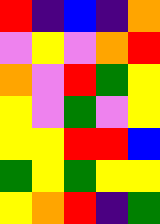[["red", "indigo", "blue", "indigo", "orange"], ["violet", "yellow", "violet", "orange", "red"], ["orange", "violet", "red", "green", "yellow"], ["yellow", "violet", "green", "violet", "yellow"], ["yellow", "yellow", "red", "red", "blue"], ["green", "yellow", "green", "yellow", "yellow"], ["yellow", "orange", "red", "indigo", "green"]]